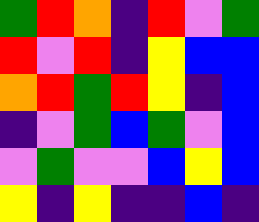[["green", "red", "orange", "indigo", "red", "violet", "green"], ["red", "violet", "red", "indigo", "yellow", "blue", "blue"], ["orange", "red", "green", "red", "yellow", "indigo", "blue"], ["indigo", "violet", "green", "blue", "green", "violet", "blue"], ["violet", "green", "violet", "violet", "blue", "yellow", "blue"], ["yellow", "indigo", "yellow", "indigo", "indigo", "blue", "indigo"]]